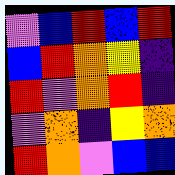[["violet", "blue", "red", "blue", "red"], ["blue", "red", "orange", "yellow", "indigo"], ["red", "violet", "orange", "red", "indigo"], ["violet", "orange", "indigo", "yellow", "orange"], ["red", "orange", "violet", "blue", "blue"]]